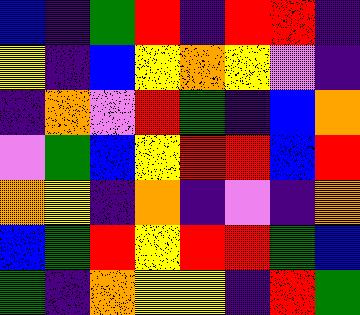[["blue", "indigo", "green", "red", "indigo", "red", "red", "indigo"], ["yellow", "indigo", "blue", "yellow", "orange", "yellow", "violet", "indigo"], ["indigo", "orange", "violet", "red", "green", "indigo", "blue", "orange"], ["violet", "green", "blue", "yellow", "red", "red", "blue", "red"], ["orange", "yellow", "indigo", "orange", "indigo", "violet", "indigo", "orange"], ["blue", "green", "red", "yellow", "red", "red", "green", "blue"], ["green", "indigo", "orange", "yellow", "yellow", "indigo", "red", "green"]]